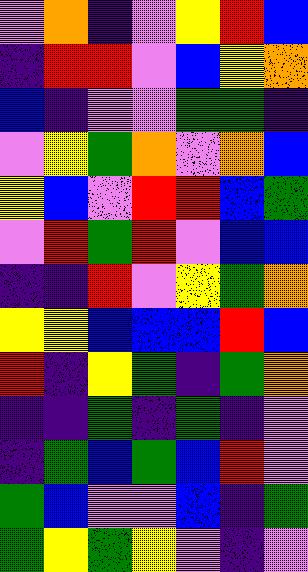[["violet", "orange", "indigo", "violet", "yellow", "red", "blue"], ["indigo", "red", "red", "violet", "blue", "yellow", "orange"], ["blue", "indigo", "violet", "violet", "green", "green", "indigo"], ["violet", "yellow", "green", "orange", "violet", "orange", "blue"], ["yellow", "blue", "violet", "red", "red", "blue", "green"], ["violet", "red", "green", "red", "violet", "blue", "blue"], ["indigo", "indigo", "red", "violet", "yellow", "green", "orange"], ["yellow", "yellow", "blue", "blue", "blue", "red", "blue"], ["red", "indigo", "yellow", "green", "indigo", "green", "orange"], ["indigo", "indigo", "green", "indigo", "green", "indigo", "violet"], ["indigo", "green", "blue", "green", "blue", "red", "violet"], ["green", "blue", "violet", "violet", "blue", "indigo", "green"], ["green", "yellow", "green", "yellow", "violet", "indigo", "violet"]]